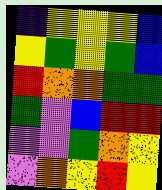[["indigo", "yellow", "yellow", "yellow", "blue"], ["yellow", "green", "yellow", "green", "blue"], ["red", "orange", "orange", "green", "green"], ["green", "violet", "blue", "red", "red"], ["violet", "violet", "green", "orange", "yellow"], ["violet", "orange", "yellow", "red", "yellow"]]